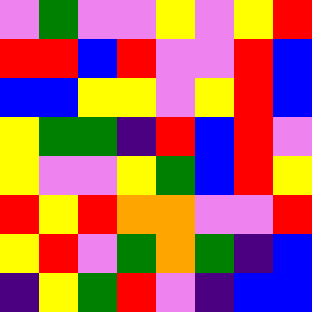[["violet", "green", "violet", "violet", "yellow", "violet", "yellow", "red"], ["red", "red", "blue", "red", "violet", "violet", "red", "blue"], ["blue", "blue", "yellow", "yellow", "violet", "yellow", "red", "blue"], ["yellow", "green", "green", "indigo", "red", "blue", "red", "violet"], ["yellow", "violet", "violet", "yellow", "green", "blue", "red", "yellow"], ["red", "yellow", "red", "orange", "orange", "violet", "violet", "red"], ["yellow", "red", "violet", "green", "orange", "green", "indigo", "blue"], ["indigo", "yellow", "green", "red", "violet", "indigo", "blue", "blue"]]